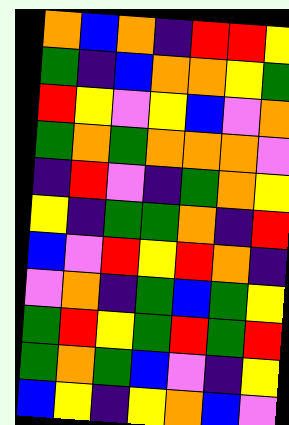[["orange", "blue", "orange", "indigo", "red", "red", "yellow"], ["green", "indigo", "blue", "orange", "orange", "yellow", "green"], ["red", "yellow", "violet", "yellow", "blue", "violet", "orange"], ["green", "orange", "green", "orange", "orange", "orange", "violet"], ["indigo", "red", "violet", "indigo", "green", "orange", "yellow"], ["yellow", "indigo", "green", "green", "orange", "indigo", "red"], ["blue", "violet", "red", "yellow", "red", "orange", "indigo"], ["violet", "orange", "indigo", "green", "blue", "green", "yellow"], ["green", "red", "yellow", "green", "red", "green", "red"], ["green", "orange", "green", "blue", "violet", "indigo", "yellow"], ["blue", "yellow", "indigo", "yellow", "orange", "blue", "violet"]]